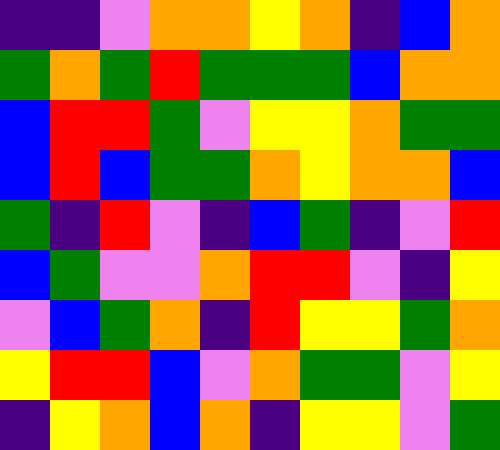[["indigo", "indigo", "violet", "orange", "orange", "yellow", "orange", "indigo", "blue", "orange"], ["green", "orange", "green", "red", "green", "green", "green", "blue", "orange", "orange"], ["blue", "red", "red", "green", "violet", "yellow", "yellow", "orange", "green", "green"], ["blue", "red", "blue", "green", "green", "orange", "yellow", "orange", "orange", "blue"], ["green", "indigo", "red", "violet", "indigo", "blue", "green", "indigo", "violet", "red"], ["blue", "green", "violet", "violet", "orange", "red", "red", "violet", "indigo", "yellow"], ["violet", "blue", "green", "orange", "indigo", "red", "yellow", "yellow", "green", "orange"], ["yellow", "red", "red", "blue", "violet", "orange", "green", "green", "violet", "yellow"], ["indigo", "yellow", "orange", "blue", "orange", "indigo", "yellow", "yellow", "violet", "green"]]